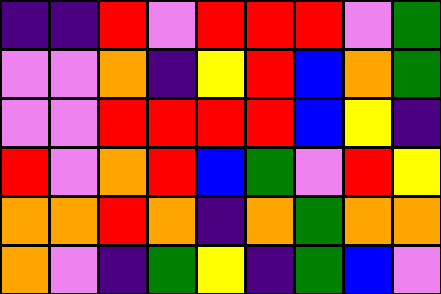[["indigo", "indigo", "red", "violet", "red", "red", "red", "violet", "green"], ["violet", "violet", "orange", "indigo", "yellow", "red", "blue", "orange", "green"], ["violet", "violet", "red", "red", "red", "red", "blue", "yellow", "indigo"], ["red", "violet", "orange", "red", "blue", "green", "violet", "red", "yellow"], ["orange", "orange", "red", "orange", "indigo", "orange", "green", "orange", "orange"], ["orange", "violet", "indigo", "green", "yellow", "indigo", "green", "blue", "violet"]]